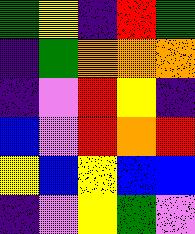[["green", "yellow", "indigo", "red", "green"], ["indigo", "green", "orange", "orange", "orange"], ["indigo", "violet", "red", "yellow", "indigo"], ["blue", "violet", "red", "orange", "red"], ["yellow", "blue", "yellow", "blue", "blue"], ["indigo", "violet", "yellow", "green", "violet"]]